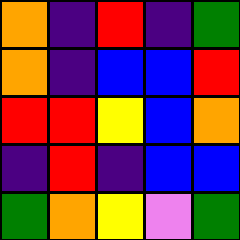[["orange", "indigo", "red", "indigo", "green"], ["orange", "indigo", "blue", "blue", "red"], ["red", "red", "yellow", "blue", "orange"], ["indigo", "red", "indigo", "blue", "blue"], ["green", "orange", "yellow", "violet", "green"]]